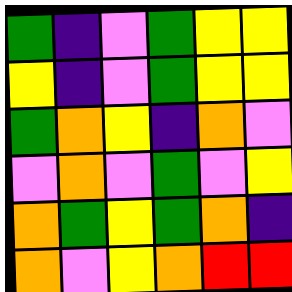[["green", "indigo", "violet", "green", "yellow", "yellow"], ["yellow", "indigo", "violet", "green", "yellow", "yellow"], ["green", "orange", "yellow", "indigo", "orange", "violet"], ["violet", "orange", "violet", "green", "violet", "yellow"], ["orange", "green", "yellow", "green", "orange", "indigo"], ["orange", "violet", "yellow", "orange", "red", "red"]]